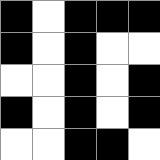[["black", "white", "black", "black", "black"], ["black", "white", "black", "white", "white"], ["white", "white", "black", "white", "black"], ["black", "white", "black", "white", "black"], ["white", "white", "black", "black", "white"]]